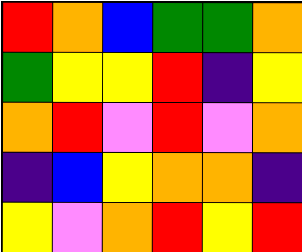[["red", "orange", "blue", "green", "green", "orange"], ["green", "yellow", "yellow", "red", "indigo", "yellow"], ["orange", "red", "violet", "red", "violet", "orange"], ["indigo", "blue", "yellow", "orange", "orange", "indigo"], ["yellow", "violet", "orange", "red", "yellow", "red"]]